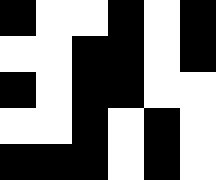[["black", "white", "white", "black", "white", "black"], ["white", "white", "black", "black", "white", "black"], ["black", "white", "black", "black", "white", "white"], ["white", "white", "black", "white", "black", "white"], ["black", "black", "black", "white", "black", "white"]]